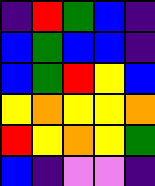[["indigo", "red", "green", "blue", "indigo"], ["blue", "green", "blue", "blue", "indigo"], ["blue", "green", "red", "yellow", "blue"], ["yellow", "orange", "yellow", "yellow", "orange"], ["red", "yellow", "orange", "yellow", "green"], ["blue", "indigo", "violet", "violet", "indigo"]]